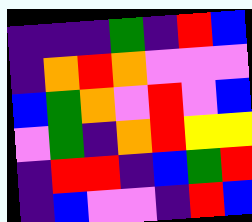[["indigo", "indigo", "indigo", "green", "indigo", "red", "blue"], ["indigo", "orange", "red", "orange", "violet", "violet", "violet"], ["blue", "green", "orange", "violet", "red", "violet", "blue"], ["violet", "green", "indigo", "orange", "red", "yellow", "yellow"], ["indigo", "red", "red", "indigo", "blue", "green", "red"], ["indigo", "blue", "violet", "violet", "indigo", "red", "blue"]]